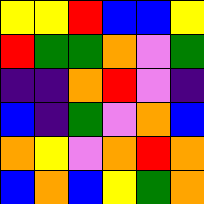[["yellow", "yellow", "red", "blue", "blue", "yellow"], ["red", "green", "green", "orange", "violet", "green"], ["indigo", "indigo", "orange", "red", "violet", "indigo"], ["blue", "indigo", "green", "violet", "orange", "blue"], ["orange", "yellow", "violet", "orange", "red", "orange"], ["blue", "orange", "blue", "yellow", "green", "orange"]]